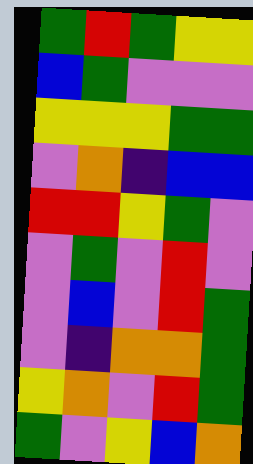[["green", "red", "green", "yellow", "yellow"], ["blue", "green", "violet", "violet", "violet"], ["yellow", "yellow", "yellow", "green", "green"], ["violet", "orange", "indigo", "blue", "blue"], ["red", "red", "yellow", "green", "violet"], ["violet", "green", "violet", "red", "violet"], ["violet", "blue", "violet", "red", "green"], ["violet", "indigo", "orange", "orange", "green"], ["yellow", "orange", "violet", "red", "green"], ["green", "violet", "yellow", "blue", "orange"]]